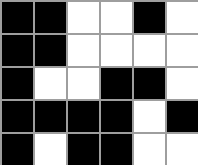[["black", "black", "white", "white", "black", "white"], ["black", "black", "white", "white", "white", "white"], ["black", "white", "white", "black", "black", "white"], ["black", "black", "black", "black", "white", "black"], ["black", "white", "black", "black", "white", "white"]]